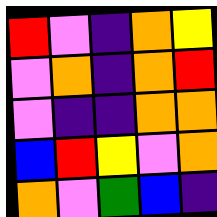[["red", "violet", "indigo", "orange", "yellow"], ["violet", "orange", "indigo", "orange", "red"], ["violet", "indigo", "indigo", "orange", "orange"], ["blue", "red", "yellow", "violet", "orange"], ["orange", "violet", "green", "blue", "indigo"]]